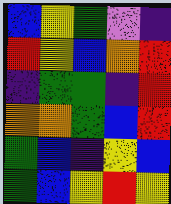[["blue", "yellow", "green", "violet", "indigo"], ["red", "yellow", "blue", "orange", "red"], ["indigo", "green", "green", "indigo", "red"], ["orange", "orange", "green", "blue", "red"], ["green", "blue", "indigo", "yellow", "blue"], ["green", "blue", "yellow", "red", "yellow"]]